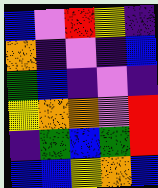[["blue", "violet", "red", "yellow", "indigo"], ["orange", "indigo", "violet", "indigo", "blue"], ["green", "blue", "indigo", "violet", "indigo"], ["yellow", "orange", "orange", "violet", "red"], ["indigo", "green", "blue", "green", "red"], ["blue", "blue", "yellow", "orange", "blue"]]